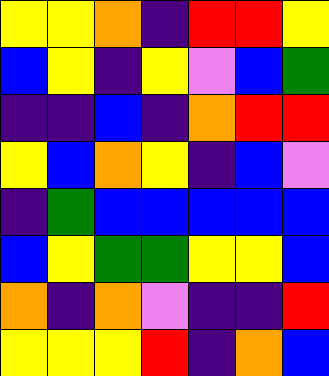[["yellow", "yellow", "orange", "indigo", "red", "red", "yellow"], ["blue", "yellow", "indigo", "yellow", "violet", "blue", "green"], ["indigo", "indigo", "blue", "indigo", "orange", "red", "red"], ["yellow", "blue", "orange", "yellow", "indigo", "blue", "violet"], ["indigo", "green", "blue", "blue", "blue", "blue", "blue"], ["blue", "yellow", "green", "green", "yellow", "yellow", "blue"], ["orange", "indigo", "orange", "violet", "indigo", "indigo", "red"], ["yellow", "yellow", "yellow", "red", "indigo", "orange", "blue"]]